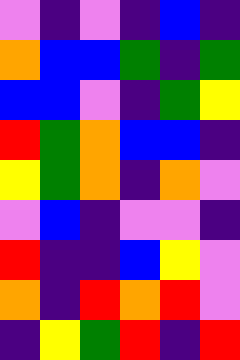[["violet", "indigo", "violet", "indigo", "blue", "indigo"], ["orange", "blue", "blue", "green", "indigo", "green"], ["blue", "blue", "violet", "indigo", "green", "yellow"], ["red", "green", "orange", "blue", "blue", "indigo"], ["yellow", "green", "orange", "indigo", "orange", "violet"], ["violet", "blue", "indigo", "violet", "violet", "indigo"], ["red", "indigo", "indigo", "blue", "yellow", "violet"], ["orange", "indigo", "red", "orange", "red", "violet"], ["indigo", "yellow", "green", "red", "indigo", "red"]]